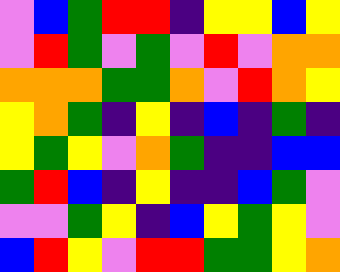[["violet", "blue", "green", "red", "red", "indigo", "yellow", "yellow", "blue", "yellow"], ["violet", "red", "green", "violet", "green", "violet", "red", "violet", "orange", "orange"], ["orange", "orange", "orange", "green", "green", "orange", "violet", "red", "orange", "yellow"], ["yellow", "orange", "green", "indigo", "yellow", "indigo", "blue", "indigo", "green", "indigo"], ["yellow", "green", "yellow", "violet", "orange", "green", "indigo", "indigo", "blue", "blue"], ["green", "red", "blue", "indigo", "yellow", "indigo", "indigo", "blue", "green", "violet"], ["violet", "violet", "green", "yellow", "indigo", "blue", "yellow", "green", "yellow", "violet"], ["blue", "red", "yellow", "violet", "red", "red", "green", "green", "yellow", "orange"]]